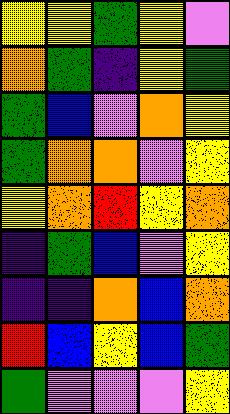[["yellow", "yellow", "green", "yellow", "violet"], ["orange", "green", "indigo", "yellow", "green"], ["green", "blue", "violet", "orange", "yellow"], ["green", "orange", "orange", "violet", "yellow"], ["yellow", "orange", "red", "yellow", "orange"], ["indigo", "green", "blue", "violet", "yellow"], ["indigo", "indigo", "orange", "blue", "orange"], ["red", "blue", "yellow", "blue", "green"], ["green", "violet", "violet", "violet", "yellow"]]